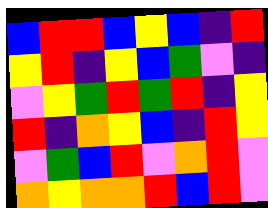[["blue", "red", "red", "blue", "yellow", "blue", "indigo", "red"], ["yellow", "red", "indigo", "yellow", "blue", "green", "violet", "indigo"], ["violet", "yellow", "green", "red", "green", "red", "indigo", "yellow"], ["red", "indigo", "orange", "yellow", "blue", "indigo", "red", "yellow"], ["violet", "green", "blue", "red", "violet", "orange", "red", "violet"], ["orange", "yellow", "orange", "orange", "red", "blue", "red", "violet"]]